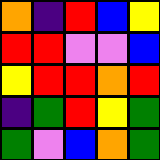[["orange", "indigo", "red", "blue", "yellow"], ["red", "red", "violet", "violet", "blue"], ["yellow", "red", "red", "orange", "red"], ["indigo", "green", "red", "yellow", "green"], ["green", "violet", "blue", "orange", "green"]]